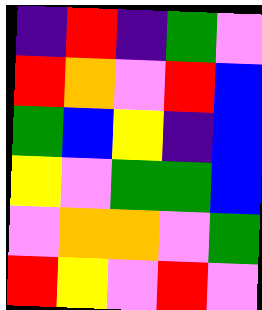[["indigo", "red", "indigo", "green", "violet"], ["red", "orange", "violet", "red", "blue"], ["green", "blue", "yellow", "indigo", "blue"], ["yellow", "violet", "green", "green", "blue"], ["violet", "orange", "orange", "violet", "green"], ["red", "yellow", "violet", "red", "violet"]]